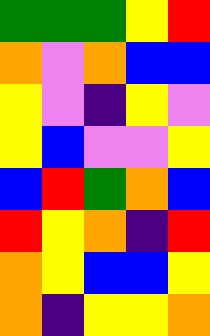[["green", "green", "green", "yellow", "red"], ["orange", "violet", "orange", "blue", "blue"], ["yellow", "violet", "indigo", "yellow", "violet"], ["yellow", "blue", "violet", "violet", "yellow"], ["blue", "red", "green", "orange", "blue"], ["red", "yellow", "orange", "indigo", "red"], ["orange", "yellow", "blue", "blue", "yellow"], ["orange", "indigo", "yellow", "yellow", "orange"]]